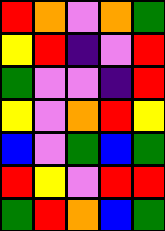[["red", "orange", "violet", "orange", "green"], ["yellow", "red", "indigo", "violet", "red"], ["green", "violet", "violet", "indigo", "red"], ["yellow", "violet", "orange", "red", "yellow"], ["blue", "violet", "green", "blue", "green"], ["red", "yellow", "violet", "red", "red"], ["green", "red", "orange", "blue", "green"]]